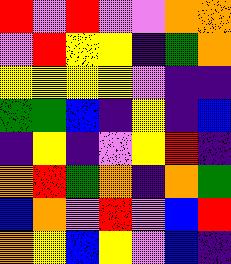[["red", "violet", "red", "violet", "violet", "orange", "orange"], ["violet", "red", "yellow", "yellow", "indigo", "green", "orange"], ["yellow", "yellow", "yellow", "yellow", "violet", "indigo", "indigo"], ["green", "green", "blue", "indigo", "yellow", "indigo", "blue"], ["indigo", "yellow", "indigo", "violet", "yellow", "red", "indigo"], ["orange", "red", "green", "orange", "indigo", "orange", "green"], ["blue", "orange", "violet", "red", "violet", "blue", "red"], ["orange", "yellow", "blue", "yellow", "violet", "blue", "indigo"]]